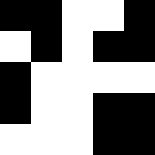[["black", "black", "white", "white", "black"], ["white", "black", "white", "black", "black"], ["black", "white", "white", "white", "white"], ["black", "white", "white", "black", "black"], ["white", "white", "white", "black", "black"]]